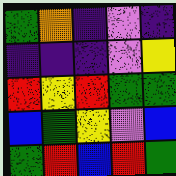[["green", "orange", "indigo", "violet", "indigo"], ["indigo", "indigo", "indigo", "violet", "yellow"], ["red", "yellow", "red", "green", "green"], ["blue", "green", "yellow", "violet", "blue"], ["green", "red", "blue", "red", "green"]]